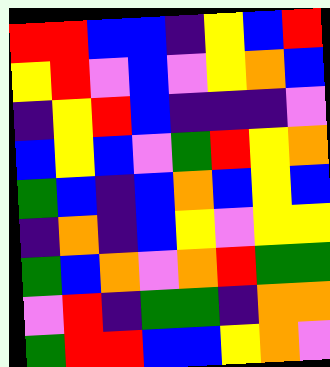[["red", "red", "blue", "blue", "indigo", "yellow", "blue", "red"], ["yellow", "red", "violet", "blue", "violet", "yellow", "orange", "blue"], ["indigo", "yellow", "red", "blue", "indigo", "indigo", "indigo", "violet"], ["blue", "yellow", "blue", "violet", "green", "red", "yellow", "orange"], ["green", "blue", "indigo", "blue", "orange", "blue", "yellow", "blue"], ["indigo", "orange", "indigo", "blue", "yellow", "violet", "yellow", "yellow"], ["green", "blue", "orange", "violet", "orange", "red", "green", "green"], ["violet", "red", "indigo", "green", "green", "indigo", "orange", "orange"], ["green", "red", "red", "blue", "blue", "yellow", "orange", "violet"]]